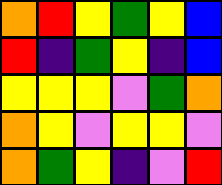[["orange", "red", "yellow", "green", "yellow", "blue"], ["red", "indigo", "green", "yellow", "indigo", "blue"], ["yellow", "yellow", "yellow", "violet", "green", "orange"], ["orange", "yellow", "violet", "yellow", "yellow", "violet"], ["orange", "green", "yellow", "indigo", "violet", "red"]]